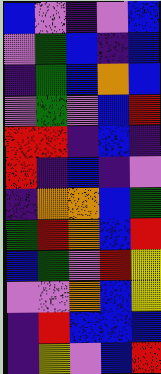[["blue", "violet", "indigo", "violet", "blue"], ["violet", "green", "blue", "indigo", "blue"], ["indigo", "green", "blue", "orange", "blue"], ["violet", "green", "violet", "blue", "red"], ["red", "red", "indigo", "blue", "indigo"], ["red", "indigo", "blue", "indigo", "violet"], ["indigo", "orange", "orange", "blue", "green"], ["green", "red", "orange", "blue", "red"], ["blue", "green", "violet", "red", "yellow"], ["violet", "violet", "orange", "blue", "yellow"], ["indigo", "red", "blue", "blue", "blue"], ["indigo", "yellow", "violet", "blue", "red"]]